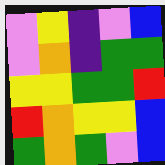[["violet", "yellow", "indigo", "violet", "blue"], ["violet", "orange", "indigo", "green", "green"], ["yellow", "yellow", "green", "green", "red"], ["red", "orange", "yellow", "yellow", "blue"], ["green", "orange", "green", "violet", "blue"]]